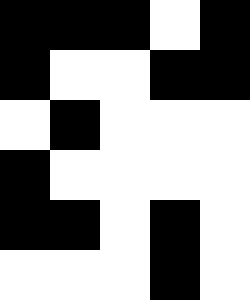[["black", "black", "black", "white", "black"], ["black", "white", "white", "black", "black"], ["white", "black", "white", "white", "white"], ["black", "white", "white", "white", "white"], ["black", "black", "white", "black", "white"], ["white", "white", "white", "black", "white"]]